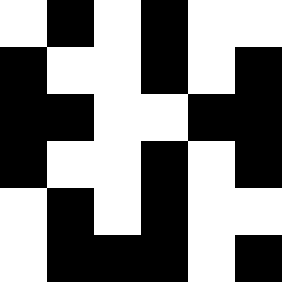[["white", "black", "white", "black", "white", "white"], ["black", "white", "white", "black", "white", "black"], ["black", "black", "white", "white", "black", "black"], ["black", "white", "white", "black", "white", "black"], ["white", "black", "white", "black", "white", "white"], ["white", "black", "black", "black", "white", "black"]]